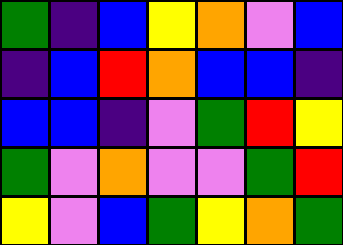[["green", "indigo", "blue", "yellow", "orange", "violet", "blue"], ["indigo", "blue", "red", "orange", "blue", "blue", "indigo"], ["blue", "blue", "indigo", "violet", "green", "red", "yellow"], ["green", "violet", "orange", "violet", "violet", "green", "red"], ["yellow", "violet", "blue", "green", "yellow", "orange", "green"]]